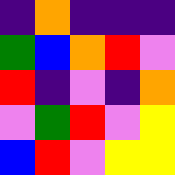[["indigo", "orange", "indigo", "indigo", "indigo"], ["green", "blue", "orange", "red", "violet"], ["red", "indigo", "violet", "indigo", "orange"], ["violet", "green", "red", "violet", "yellow"], ["blue", "red", "violet", "yellow", "yellow"]]